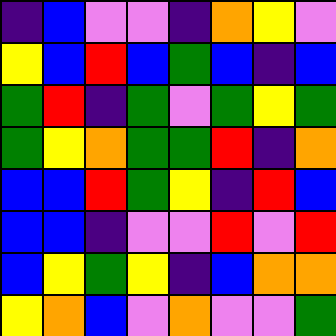[["indigo", "blue", "violet", "violet", "indigo", "orange", "yellow", "violet"], ["yellow", "blue", "red", "blue", "green", "blue", "indigo", "blue"], ["green", "red", "indigo", "green", "violet", "green", "yellow", "green"], ["green", "yellow", "orange", "green", "green", "red", "indigo", "orange"], ["blue", "blue", "red", "green", "yellow", "indigo", "red", "blue"], ["blue", "blue", "indigo", "violet", "violet", "red", "violet", "red"], ["blue", "yellow", "green", "yellow", "indigo", "blue", "orange", "orange"], ["yellow", "orange", "blue", "violet", "orange", "violet", "violet", "green"]]